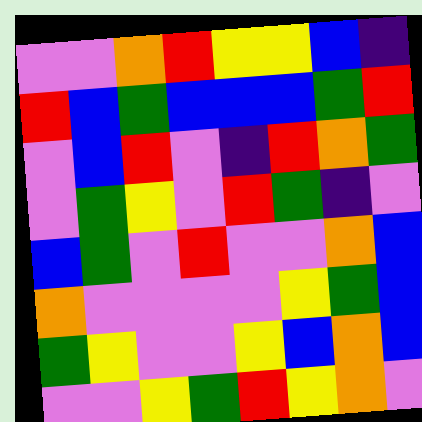[["violet", "violet", "orange", "red", "yellow", "yellow", "blue", "indigo"], ["red", "blue", "green", "blue", "blue", "blue", "green", "red"], ["violet", "blue", "red", "violet", "indigo", "red", "orange", "green"], ["violet", "green", "yellow", "violet", "red", "green", "indigo", "violet"], ["blue", "green", "violet", "red", "violet", "violet", "orange", "blue"], ["orange", "violet", "violet", "violet", "violet", "yellow", "green", "blue"], ["green", "yellow", "violet", "violet", "yellow", "blue", "orange", "blue"], ["violet", "violet", "yellow", "green", "red", "yellow", "orange", "violet"]]